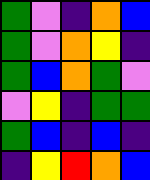[["green", "violet", "indigo", "orange", "blue"], ["green", "violet", "orange", "yellow", "indigo"], ["green", "blue", "orange", "green", "violet"], ["violet", "yellow", "indigo", "green", "green"], ["green", "blue", "indigo", "blue", "indigo"], ["indigo", "yellow", "red", "orange", "blue"]]